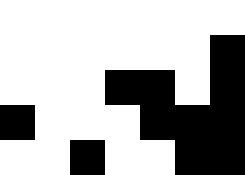[["white", "white", "white", "white", "white", "white", "white"], ["white", "white", "white", "white", "white", "white", "black"], ["white", "white", "white", "black", "black", "white", "black"], ["black", "white", "white", "white", "black", "black", "black"], ["white", "white", "black", "white", "white", "black", "black"]]